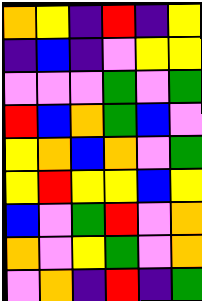[["orange", "yellow", "indigo", "red", "indigo", "yellow"], ["indigo", "blue", "indigo", "violet", "yellow", "yellow"], ["violet", "violet", "violet", "green", "violet", "green"], ["red", "blue", "orange", "green", "blue", "violet"], ["yellow", "orange", "blue", "orange", "violet", "green"], ["yellow", "red", "yellow", "yellow", "blue", "yellow"], ["blue", "violet", "green", "red", "violet", "orange"], ["orange", "violet", "yellow", "green", "violet", "orange"], ["violet", "orange", "indigo", "red", "indigo", "green"]]